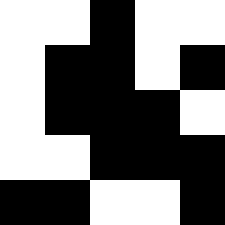[["white", "white", "black", "white", "white"], ["white", "black", "black", "white", "black"], ["white", "black", "black", "black", "white"], ["white", "white", "black", "black", "black"], ["black", "black", "white", "white", "black"]]